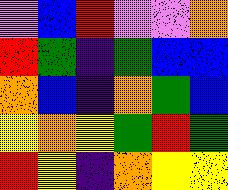[["violet", "blue", "red", "violet", "violet", "orange"], ["red", "green", "indigo", "green", "blue", "blue"], ["orange", "blue", "indigo", "orange", "green", "blue"], ["yellow", "orange", "yellow", "green", "red", "green"], ["red", "yellow", "indigo", "orange", "yellow", "yellow"]]